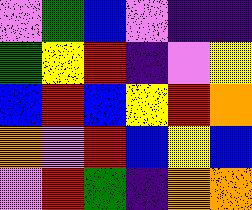[["violet", "green", "blue", "violet", "indigo", "indigo"], ["green", "yellow", "red", "indigo", "violet", "yellow"], ["blue", "red", "blue", "yellow", "red", "orange"], ["orange", "violet", "red", "blue", "yellow", "blue"], ["violet", "red", "green", "indigo", "orange", "orange"]]